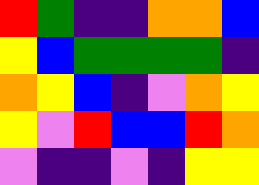[["red", "green", "indigo", "indigo", "orange", "orange", "blue"], ["yellow", "blue", "green", "green", "green", "green", "indigo"], ["orange", "yellow", "blue", "indigo", "violet", "orange", "yellow"], ["yellow", "violet", "red", "blue", "blue", "red", "orange"], ["violet", "indigo", "indigo", "violet", "indigo", "yellow", "yellow"]]